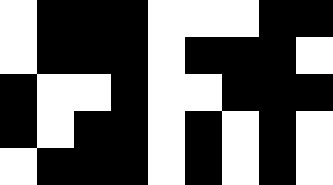[["white", "black", "black", "black", "white", "white", "white", "black", "black"], ["white", "black", "black", "black", "white", "black", "black", "black", "white"], ["black", "white", "white", "black", "white", "white", "black", "black", "black"], ["black", "white", "black", "black", "white", "black", "white", "black", "white"], ["white", "black", "black", "black", "white", "black", "white", "black", "white"]]